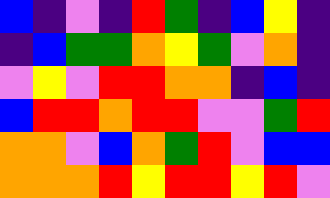[["blue", "indigo", "violet", "indigo", "red", "green", "indigo", "blue", "yellow", "indigo"], ["indigo", "blue", "green", "green", "orange", "yellow", "green", "violet", "orange", "indigo"], ["violet", "yellow", "violet", "red", "red", "orange", "orange", "indigo", "blue", "indigo"], ["blue", "red", "red", "orange", "red", "red", "violet", "violet", "green", "red"], ["orange", "orange", "violet", "blue", "orange", "green", "red", "violet", "blue", "blue"], ["orange", "orange", "orange", "red", "yellow", "red", "red", "yellow", "red", "violet"]]